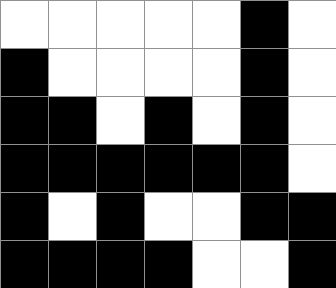[["white", "white", "white", "white", "white", "black", "white"], ["black", "white", "white", "white", "white", "black", "white"], ["black", "black", "white", "black", "white", "black", "white"], ["black", "black", "black", "black", "black", "black", "white"], ["black", "white", "black", "white", "white", "black", "black"], ["black", "black", "black", "black", "white", "white", "black"]]